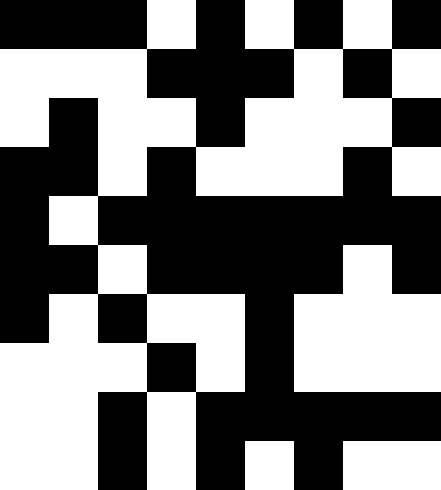[["black", "black", "black", "white", "black", "white", "black", "white", "black"], ["white", "white", "white", "black", "black", "black", "white", "black", "white"], ["white", "black", "white", "white", "black", "white", "white", "white", "black"], ["black", "black", "white", "black", "white", "white", "white", "black", "white"], ["black", "white", "black", "black", "black", "black", "black", "black", "black"], ["black", "black", "white", "black", "black", "black", "black", "white", "black"], ["black", "white", "black", "white", "white", "black", "white", "white", "white"], ["white", "white", "white", "black", "white", "black", "white", "white", "white"], ["white", "white", "black", "white", "black", "black", "black", "black", "black"], ["white", "white", "black", "white", "black", "white", "black", "white", "white"]]